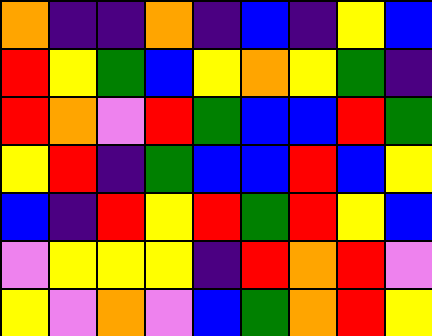[["orange", "indigo", "indigo", "orange", "indigo", "blue", "indigo", "yellow", "blue"], ["red", "yellow", "green", "blue", "yellow", "orange", "yellow", "green", "indigo"], ["red", "orange", "violet", "red", "green", "blue", "blue", "red", "green"], ["yellow", "red", "indigo", "green", "blue", "blue", "red", "blue", "yellow"], ["blue", "indigo", "red", "yellow", "red", "green", "red", "yellow", "blue"], ["violet", "yellow", "yellow", "yellow", "indigo", "red", "orange", "red", "violet"], ["yellow", "violet", "orange", "violet", "blue", "green", "orange", "red", "yellow"]]